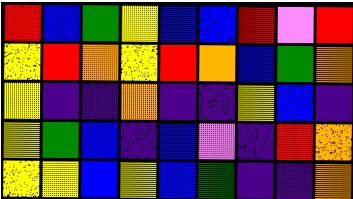[["red", "blue", "green", "yellow", "blue", "blue", "red", "violet", "red"], ["yellow", "red", "orange", "yellow", "red", "orange", "blue", "green", "orange"], ["yellow", "indigo", "indigo", "orange", "indigo", "indigo", "yellow", "blue", "indigo"], ["yellow", "green", "blue", "indigo", "blue", "violet", "indigo", "red", "orange"], ["yellow", "yellow", "blue", "yellow", "blue", "green", "indigo", "indigo", "orange"]]